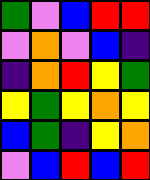[["green", "violet", "blue", "red", "red"], ["violet", "orange", "violet", "blue", "indigo"], ["indigo", "orange", "red", "yellow", "green"], ["yellow", "green", "yellow", "orange", "yellow"], ["blue", "green", "indigo", "yellow", "orange"], ["violet", "blue", "red", "blue", "red"]]